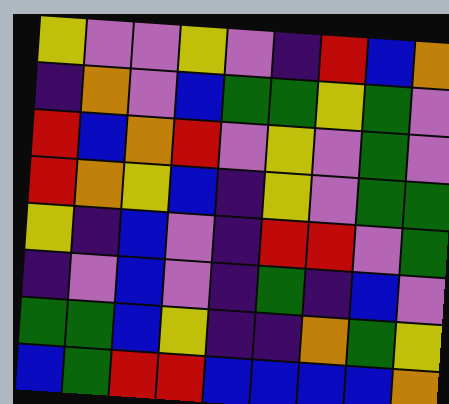[["yellow", "violet", "violet", "yellow", "violet", "indigo", "red", "blue", "orange"], ["indigo", "orange", "violet", "blue", "green", "green", "yellow", "green", "violet"], ["red", "blue", "orange", "red", "violet", "yellow", "violet", "green", "violet"], ["red", "orange", "yellow", "blue", "indigo", "yellow", "violet", "green", "green"], ["yellow", "indigo", "blue", "violet", "indigo", "red", "red", "violet", "green"], ["indigo", "violet", "blue", "violet", "indigo", "green", "indigo", "blue", "violet"], ["green", "green", "blue", "yellow", "indigo", "indigo", "orange", "green", "yellow"], ["blue", "green", "red", "red", "blue", "blue", "blue", "blue", "orange"]]